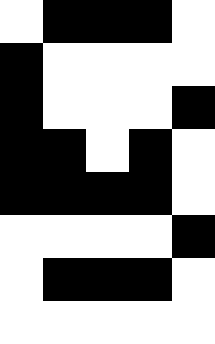[["white", "black", "black", "black", "white"], ["black", "white", "white", "white", "white"], ["black", "white", "white", "white", "black"], ["black", "black", "white", "black", "white"], ["black", "black", "black", "black", "white"], ["white", "white", "white", "white", "black"], ["white", "black", "black", "black", "white"], ["white", "white", "white", "white", "white"]]